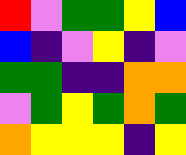[["red", "violet", "green", "green", "yellow", "blue"], ["blue", "indigo", "violet", "yellow", "indigo", "violet"], ["green", "green", "indigo", "indigo", "orange", "orange"], ["violet", "green", "yellow", "green", "orange", "green"], ["orange", "yellow", "yellow", "yellow", "indigo", "yellow"]]